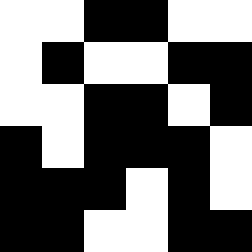[["white", "white", "black", "black", "white", "white"], ["white", "black", "white", "white", "black", "black"], ["white", "white", "black", "black", "white", "black"], ["black", "white", "black", "black", "black", "white"], ["black", "black", "black", "white", "black", "white"], ["black", "black", "white", "white", "black", "black"]]